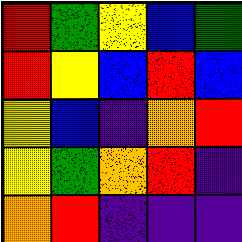[["red", "green", "yellow", "blue", "green"], ["red", "yellow", "blue", "red", "blue"], ["yellow", "blue", "indigo", "orange", "red"], ["yellow", "green", "orange", "red", "indigo"], ["orange", "red", "indigo", "indigo", "indigo"]]